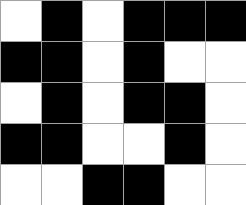[["white", "black", "white", "black", "black", "black"], ["black", "black", "white", "black", "white", "white"], ["white", "black", "white", "black", "black", "white"], ["black", "black", "white", "white", "black", "white"], ["white", "white", "black", "black", "white", "white"]]